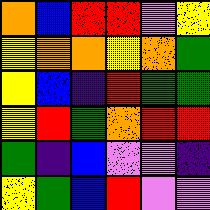[["orange", "blue", "red", "red", "violet", "yellow"], ["yellow", "orange", "orange", "yellow", "orange", "green"], ["yellow", "blue", "indigo", "red", "green", "green"], ["yellow", "red", "green", "orange", "red", "red"], ["green", "indigo", "blue", "violet", "violet", "indigo"], ["yellow", "green", "blue", "red", "violet", "violet"]]